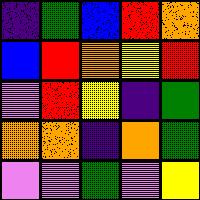[["indigo", "green", "blue", "red", "orange"], ["blue", "red", "orange", "yellow", "red"], ["violet", "red", "yellow", "indigo", "green"], ["orange", "orange", "indigo", "orange", "green"], ["violet", "violet", "green", "violet", "yellow"]]